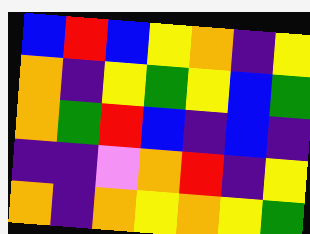[["blue", "red", "blue", "yellow", "orange", "indigo", "yellow"], ["orange", "indigo", "yellow", "green", "yellow", "blue", "green"], ["orange", "green", "red", "blue", "indigo", "blue", "indigo"], ["indigo", "indigo", "violet", "orange", "red", "indigo", "yellow"], ["orange", "indigo", "orange", "yellow", "orange", "yellow", "green"]]